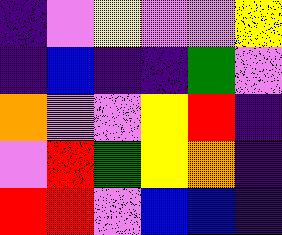[["indigo", "violet", "yellow", "violet", "violet", "yellow"], ["indigo", "blue", "indigo", "indigo", "green", "violet"], ["orange", "violet", "violet", "yellow", "red", "indigo"], ["violet", "red", "green", "yellow", "orange", "indigo"], ["red", "red", "violet", "blue", "blue", "indigo"]]